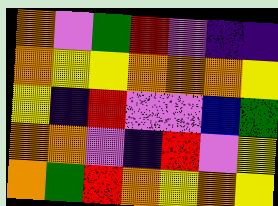[["orange", "violet", "green", "red", "violet", "indigo", "indigo"], ["orange", "yellow", "yellow", "orange", "orange", "orange", "yellow"], ["yellow", "indigo", "red", "violet", "violet", "blue", "green"], ["orange", "orange", "violet", "indigo", "red", "violet", "yellow"], ["orange", "green", "red", "orange", "yellow", "orange", "yellow"]]